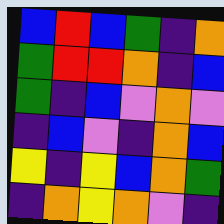[["blue", "red", "blue", "green", "indigo", "orange"], ["green", "red", "red", "orange", "indigo", "blue"], ["green", "indigo", "blue", "violet", "orange", "violet"], ["indigo", "blue", "violet", "indigo", "orange", "blue"], ["yellow", "indigo", "yellow", "blue", "orange", "green"], ["indigo", "orange", "yellow", "orange", "violet", "indigo"]]